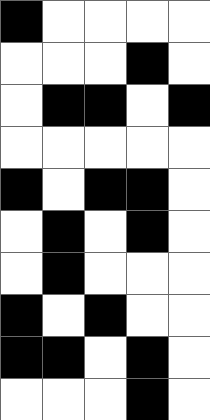[["black", "white", "white", "white", "white"], ["white", "white", "white", "black", "white"], ["white", "black", "black", "white", "black"], ["white", "white", "white", "white", "white"], ["black", "white", "black", "black", "white"], ["white", "black", "white", "black", "white"], ["white", "black", "white", "white", "white"], ["black", "white", "black", "white", "white"], ["black", "black", "white", "black", "white"], ["white", "white", "white", "black", "white"]]